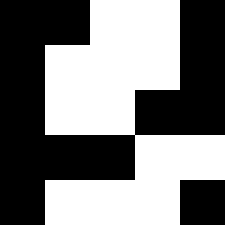[["black", "black", "white", "white", "black"], ["black", "white", "white", "white", "black"], ["black", "white", "white", "black", "black"], ["black", "black", "black", "white", "white"], ["black", "white", "white", "white", "black"]]